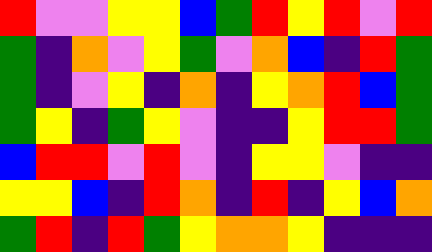[["red", "violet", "violet", "yellow", "yellow", "blue", "green", "red", "yellow", "red", "violet", "red"], ["green", "indigo", "orange", "violet", "yellow", "green", "violet", "orange", "blue", "indigo", "red", "green"], ["green", "indigo", "violet", "yellow", "indigo", "orange", "indigo", "yellow", "orange", "red", "blue", "green"], ["green", "yellow", "indigo", "green", "yellow", "violet", "indigo", "indigo", "yellow", "red", "red", "green"], ["blue", "red", "red", "violet", "red", "violet", "indigo", "yellow", "yellow", "violet", "indigo", "indigo"], ["yellow", "yellow", "blue", "indigo", "red", "orange", "indigo", "red", "indigo", "yellow", "blue", "orange"], ["green", "red", "indigo", "red", "green", "yellow", "orange", "orange", "yellow", "indigo", "indigo", "indigo"]]